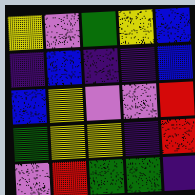[["yellow", "violet", "green", "yellow", "blue"], ["indigo", "blue", "indigo", "indigo", "blue"], ["blue", "yellow", "violet", "violet", "red"], ["green", "yellow", "yellow", "indigo", "red"], ["violet", "red", "green", "green", "indigo"]]